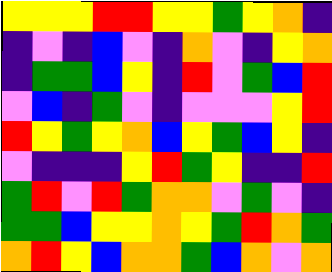[["yellow", "yellow", "yellow", "red", "red", "yellow", "yellow", "green", "yellow", "orange", "indigo"], ["indigo", "violet", "indigo", "blue", "violet", "indigo", "orange", "violet", "indigo", "yellow", "orange"], ["indigo", "green", "green", "blue", "yellow", "indigo", "red", "violet", "green", "blue", "red"], ["violet", "blue", "indigo", "green", "violet", "indigo", "violet", "violet", "violet", "yellow", "red"], ["red", "yellow", "green", "yellow", "orange", "blue", "yellow", "green", "blue", "yellow", "indigo"], ["violet", "indigo", "indigo", "indigo", "yellow", "red", "green", "yellow", "indigo", "indigo", "red"], ["green", "red", "violet", "red", "green", "orange", "orange", "violet", "green", "violet", "indigo"], ["green", "green", "blue", "yellow", "yellow", "orange", "yellow", "green", "red", "orange", "green"], ["orange", "red", "yellow", "blue", "orange", "orange", "green", "blue", "orange", "violet", "orange"]]